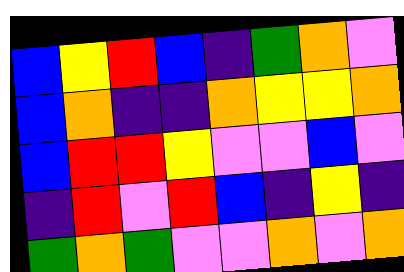[["blue", "yellow", "red", "blue", "indigo", "green", "orange", "violet"], ["blue", "orange", "indigo", "indigo", "orange", "yellow", "yellow", "orange"], ["blue", "red", "red", "yellow", "violet", "violet", "blue", "violet"], ["indigo", "red", "violet", "red", "blue", "indigo", "yellow", "indigo"], ["green", "orange", "green", "violet", "violet", "orange", "violet", "orange"]]